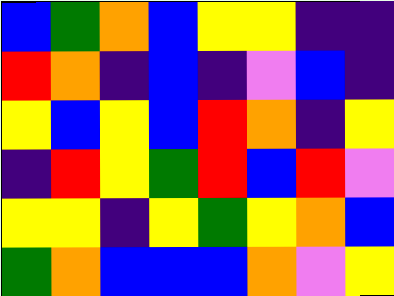[["blue", "green", "orange", "blue", "yellow", "yellow", "indigo", "indigo"], ["red", "orange", "indigo", "blue", "indigo", "violet", "blue", "indigo"], ["yellow", "blue", "yellow", "blue", "red", "orange", "indigo", "yellow"], ["indigo", "red", "yellow", "green", "red", "blue", "red", "violet"], ["yellow", "yellow", "indigo", "yellow", "green", "yellow", "orange", "blue"], ["green", "orange", "blue", "blue", "blue", "orange", "violet", "yellow"]]